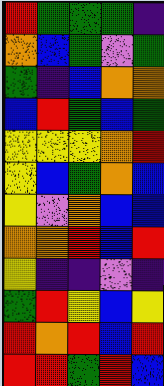[["red", "green", "green", "green", "indigo"], ["orange", "blue", "green", "violet", "green"], ["green", "indigo", "blue", "orange", "orange"], ["blue", "red", "green", "blue", "green"], ["yellow", "yellow", "yellow", "orange", "red"], ["yellow", "blue", "green", "orange", "blue"], ["yellow", "violet", "orange", "blue", "blue"], ["orange", "orange", "red", "blue", "red"], ["yellow", "indigo", "indigo", "violet", "indigo"], ["green", "red", "yellow", "blue", "yellow"], ["red", "orange", "red", "blue", "red"], ["red", "red", "green", "red", "blue"]]